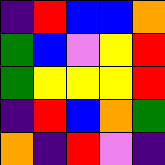[["indigo", "red", "blue", "blue", "orange"], ["green", "blue", "violet", "yellow", "red"], ["green", "yellow", "yellow", "yellow", "red"], ["indigo", "red", "blue", "orange", "green"], ["orange", "indigo", "red", "violet", "indigo"]]